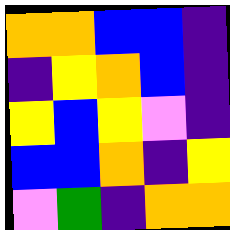[["orange", "orange", "blue", "blue", "indigo"], ["indigo", "yellow", "orange", "blue", "indigo"], ["yellow", "blue", "yellow", "violet", "indigo"], ["blue", "blue", "orange", "indigo", "yellow"], ["violet", "green", "indigo", "orange", "orange"]]